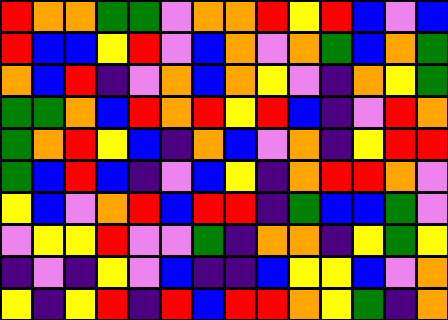[["red", "orange", "orange", "green", "green", "violet", "orange", "orange", "red", "yellow", "red", "blue", "violet", "blue"], ["red", "blue", "blue", "yellow", "red", "violet", "blue", "orange", "violet", "orange", "green", "blue", "orange", "green"], ["orange", "blue", "red", "indigo", "violet", "orange", "blue", "orange", "yellow", "violet", "indigo", "orange", "yellow", "green"], ["green", "green", "orange", "blue", "red", "orange", "red", "yellow", "red", "blue", "indigo", "violet", "red", "orange"], ["green", "orange", "red", "yellow", "blue", "indigo", "orange", "blue", "violet", "orange", "indigo", "yellow", "red", "red"], ["green", "blue", "red", "blue", "indigo", "violet", "blue", "yellow", "indigo", "orange", "red", "red", "orange", "violet"], ["yellow", "blue", "violet", "orange", "red", "blue", "red", "red", "indigo", "green", "blue", "blue", "green", "violet"], ["violet", "yellow", "yellow", "red", "violet", "violet", "green", "indigo", "orange", "orange", "indigo", "yellow", "green", "yellow"], ["indigo", "violet", "indigo", "yellow", "violet", "blue", "indigo", "indigo", "blue", "yellow", "yellow", "blue", "violet", "orange"], ["yellow", "indigo", "yellow", "red", "indigo", "red", "blue", "red", "red", "orange", "yellow", "green", "indigo", "orange"]]